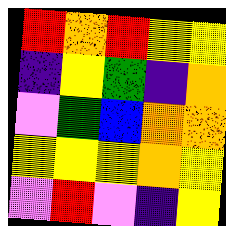[["red", "orange", "red", "yellow", "yellow"], ["indigo", "yellow", "green", "indigo", "orange"], ["violet", "green", "blue", "orange", "orange"], ["yellow", "yellow", "yellow", "orange", "yellow"], ["violet", "red", "violet", "indigo", "yellow"]]